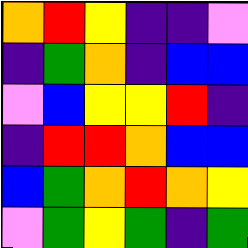[["orange", "red", "yellow", "indigo", "indigo", "violet"], ["indigo", "green", "orange", "indigo", "blue", "blue"], ["violet", "blue", "yellow", "yellow", "red", "indigo"], ["indigo", "red", "red", "orange", "blue", "blue"], ["blue", "green", "orange", "red", "orange", "yellow"], ["violet", "green", "yellow", "green", "indigo", "green"]]